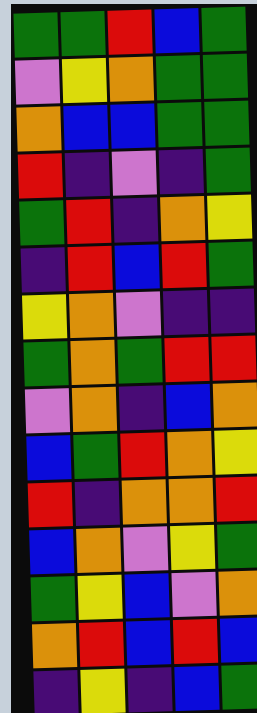[["green", "green", "red", "blue", "green"], ["violet", "yellow", "orange", "green", "green"], ["orange", "blue", "blue", "green", "green"], ["red", "indigo", "violet", "indigo", "green"], ["green", "red", "indigo", "orange", "yellow"], ["indigo", "red", "blue", "red", "green"], ["yellow", "orange", "violet", "indigo", "indigo"], ["green", "orange", "green", "red", "red"], ["violet", "orange", "indigo", "blue", "orange"], ["blue", "green", "red", "orange", "yellow"], ["red", "indigo", "orange", "orange", "red"], ["blue", "orange", "violet", "yellow", "green"], ["green", "yellow", "blue", "violet", "orange"], ["orange", "red", "blue", "red", "blue"], ["indigo", "yellow", "indigo", "blue", "green"]]